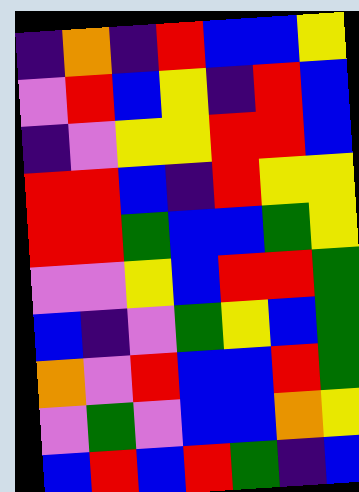[["indigo", "orange", "indigo", "red", "blue", "blue", "yellow"], ["violet", "red", "blue", "yellow", "indigo", "red", "blue"], ["indigo", "violet", "yellow", "yellow", "red", "red", "blue"], ["red", "red", "blue", "indigo", "red", "yellow", "yellow"], ["red", "red", "green", "blue", "blue", "green", "yellow"], ["violet", "violet", "yellow", "blue", "red", "red", "green"], ["blue", "indigo", "violet", "green", "yellow", "blue", "green"], ["orange", "violet", "red", "blue", "blue", "red", "green"], ["violet", "green", "violet", "blue", "blue", "orange", "yellow"], ["blue", "red", "blue", "red", "green", "indigo", "blue"]]